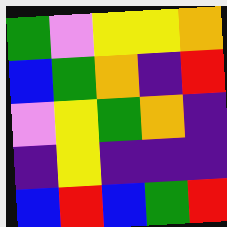[["green", "violet", "yellow", "yellow", "orange"], ["blue", "green", "orange", "indigo", "red"], ["violet", "yellow", "green", "orange", "indigo"], ["indigo", "yellow", "indigo", "indigo", "indigo"], ["blue", "red", "blue", "green", "red"]]